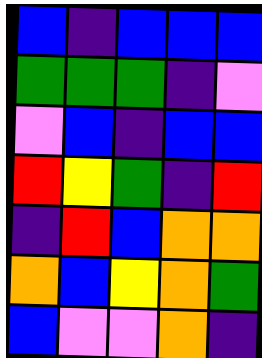[["blue", "indigo", "blue", "blue", "blue"], ["green", "green", "green", "indigo", "violet"], ["violet", "blue", "indigo", "blue", "blue"], ["red", "yellow", "green", "indigo", "red"], ["indigo", "red", "blue", "orange", "orange"], ["orange", "blue", "yellow", "orange", "green"], ["blue", "violet", "violet", "orange", "indigo"]]